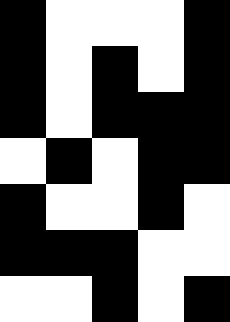[["black", "white", "white", "white", "black"], ["black", "white", "black", "white", "black"], ["black", "white", "black", "black", "black"], ["white", "black", "white", "black", "black"], ["black", "white", "white", "black", "white"], ["black", "black", "black", "white", "white"], ["white", "white", "black", "white", "black"]]